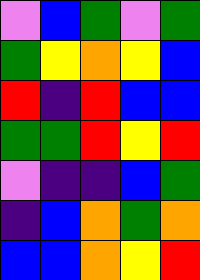[["violet", "blue", "green", "violet", "green"], ["green", "yellow", "orange", "yellow", "blue"], ["red", "indigo", "red", "blue", "blue"], ["green", "green", "red", "yellow", "red"], ["violet", "indigo", "indigo", "blue", "green"], ["indigo", "blue", "orange", "green", "orange"], ["blue", "blue", "orange", "yellow", "red"]]